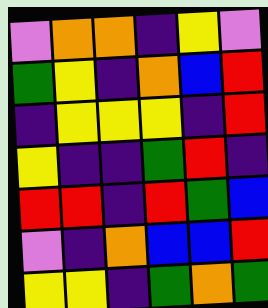[["violet", "orange", "orange", "indigo", "yellow", "violet"], ["green", "yellow", "indigo", "orange", "blue", "red"], ["indigo", "yellow", "yellow", "yellow", "indigo", "red"], ["yellow", "indigo", "indigo", "green", "red", "indigo"], ["red", "red", "indigo", "red", "green", "blue"], ["violet", "indigo", "orange", "blue", "blue", "red"], ["yellow", "yellow", "indigo", "green", "orange", "green"]]